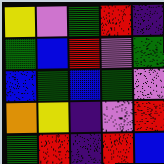[["yellow", "violet", "green", "red", "indigo"], ["green", "blue", "red", "violet", "green"], ["blue", "green", "blue", "green", "violet"], ["orange", "yellow", "indigo", "violet", "red"], ["green", "red", "indigo", "red", "blue"]]